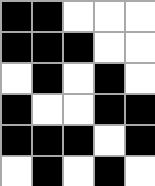[["black", "black", "white", "white", "white"], ["black", "black", "black", "white", "white"], ["white", "black", "white", "black", "white"], ["black", "white", "white", "black", "black"], ["black", "black", "black", "white", "black"], ["white", "black", "white", "black", "white"]]